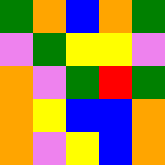[["green", "orange", "blue", "orange", "green"], ["violet", "green", "yellow", "yellow", "violet"], ["orange", "violet", "green", "red", "green"], ["orange", "yellow", "blue", "blue", "orange"], ["orange", "violet", "yellow", "blue", "orange"]]